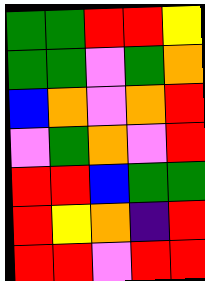[["green", "green", "red", "red", "yellow"], ["green", "green", "violet", "green", "orange"], ["blue", "orange", "violet", "orange", "red"], ["violet", "green", "orange", "violet", "red"], ["red", "red", "blue", "green", "green"], ["red", "yellow", "orange", "indigo", "red"], ["red", "red", "violet", "red", "red"]]